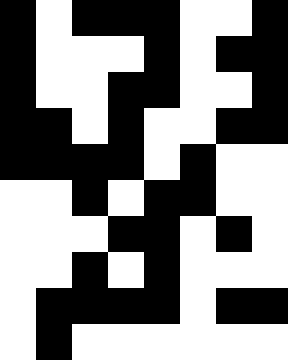[["black", "white", "black", "black", "black", "white", "white", "black"], ["black", "white", "white", "white", "black", "white", "black", "black"], ["black", "white", "white", "black", "black", "white", "white", "black"], ["black", "black", "white", "black", "white", "white", "black", "black"], ["black", "black", "black", "black", "white", "black", "white", "white"], ["white", "white", "black", "white", "black", "black", "white", "white"], ["white", "white", "white", "black", "black", "white", "black", "white"], ["white", "white", "black", "white", "black", "white", "white", "white"], ["white", "black", "black", "black", "black", "white", "black", "black"], ["white", "black", "white", "white", "white", "white", "white", "white"]]